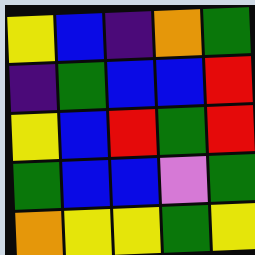[["yellow", "blue", "indigo", "orange", "green"], ["indigo", "green", "blue", "blue", "red"], ["yellow", "blue", "red", "green", "red"], ["green", "blue", "blue", "violet", "green"], ["orange", "yellow", "yellow", "green", "yellow"]]